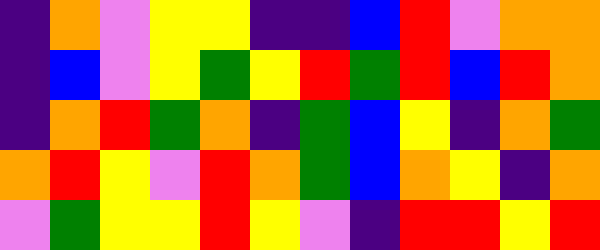[["indigo", "orange", "violet", "yellow", "yellow", "indigo", "indigo", "blue", "red", "violet", "orange", "orange"], ["indigo", "blue", "violet", "yellow", "green", "yellow", "red", "green", "red", "blue", "red", "orange"], ["indigo", "orange", "red", "green", "orange", "indigo", "green", "blue", "yellow", "indigo", "orange", "green"], ["orange", "red", "yellow", "violet", "red", "orange", "green", "blue", "orange", "yellow", "indigo", "orange"], ["violet", "green", "yellow", "yellow", "red", "yellow", "violet", "indigo", "red", "red", "yellow", "red"]]